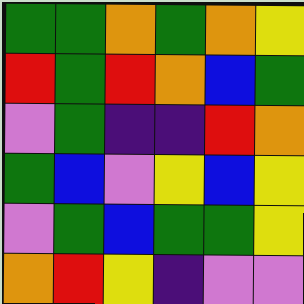[["green", "green", "orange", "green", "orange", "yellow"], ["red", "green", "red", "orange", "blue", "green"], ["violet", "green", "indigo", "indigo", "red", "orange"], ["green", "blue", "violet", "yellow", "blue", "yellow"], ["violet", "green", "blue", "green", "green", "yellow"], ["orange", "red", "yellow", "indigo", "violet", "violet"]]